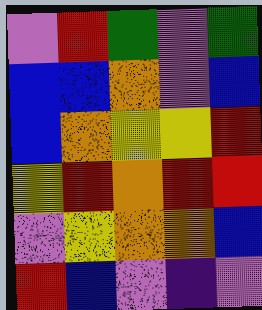[["violet", "red", "green", "violet", "green"], ["blue", "blue", "orange", "violet", "blue"], ["blue", "orange", "yellow", "yellow", "red"], ["yellow", "red", "orange", "red", "red"], ["violet", "yellow", "orange", "orange", "blue"], ["red", "blue", "violet", "indigo", "violet"]]